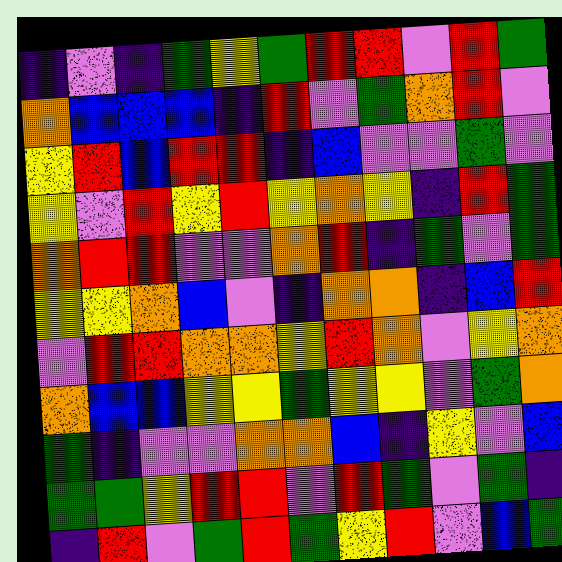[["indigo", "violet", "indigo", "green", "yellow", "green", "red", "red", "violet", "red", "green"], ["orange", "blue", "blue", "blue", "indigo", "red", "violet", "green", "orange", "red", "violet"], ["yellow", "red", "blue", "red", "red", "indigo", "blue", "violet", "violet", "green", "violet"], ["yellow", "violet", "red", "yellow", "red", "yellow", "orange", "yellow", "indigo", "red", "green"], ["orange", "red", "red", "violet", "violet", "orange", "red", "indigo", "green", "violet", "green"], ["yellow", "yellow", "orange", "blue", "violet", "indigo", "orange", "orange", "indigo", "blue", "red"], ["violet", "red", "red", "orange", "orange", "yellow", "red", "orange", "violet", "yellow", "orange"], ["orange", "blue", "blue", "yellow", "yellow", "green", "yellow", "yellow", "violet", "green", "orange"], ["green", "indigo", "violet", "violet", "orange", "orange", "blue", "indigo", "yellow", "violet", "blue"], ["green", "green", "yellow", "red", "red", "violet", "red", "green", "violet", "green", "indigo"], ["indigo", "red", "violet", "green", "red", "green", "yellow", "red", "violet", "blue", "green"]]